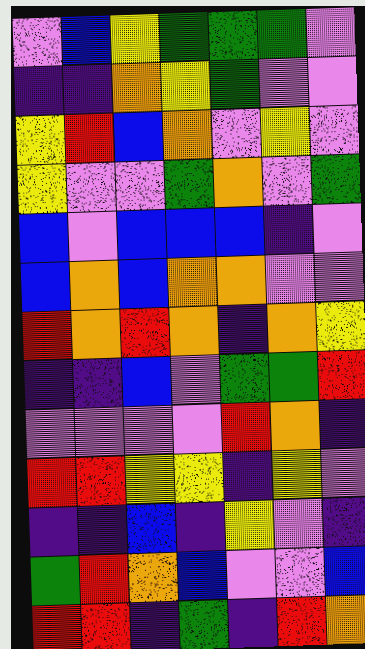[["violet", "blue", "yellow", "green", "green", "green", "violet"], ["indigo", "indigo", "orange", "yellow", "green", "violet", "violet"], ["yellow", "red", "blue", "orange", "violet", "yellow", "violet"], ["yellow", "violet", "violet", "green", "orange", "violet", "green"], ["blue", "violet", "blue", "blue", "blue", "indigo", "violet"], ["blue", "orange", "blue", "orange", "orange", "violet", "violet"], ["red", "orange", "red", "orange", "indigo", "orange", "yellow"], ["indigo", "indigo", "blue", "violet", "green", "green", "red"], ["violet", "violet", "violet", "violet", "red", "orange", "indigo"], ["red", "red", "yellow", "yellow", "indigo", "yellow", "violet"], ["indigo", "indigo", "blue", "indigo", "yellow", "violet", "indigo"], ["green", "red", "orange", "blue", "violet", "violet", "blue"], ["red", "red", "indigo", "green", "indigo", "red", "orange"]]